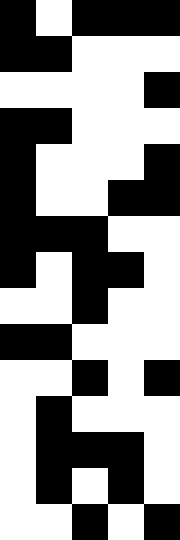[["black", "white", "black", "black", "black"], ["black", "black", "white", "white", "white"], ["white", "white", "white", "white", "black"], ["black", "black", "white", "white", "white"], ["black", "white", "white", "white", "black"], ["black", "white", "white", "black", "black"], ["black", "black", "black", "white", "white"], ["black", "white", "black", "black", "white"], ["white", "white", "black", "white", "white"], ["black", "black", "white", "white", "white"], ["white", "white", "black", "white", "black"], ["white", "black", "white", "white", "white"], ["white", "black", "black", "black", "white"], ["white", "black", "white", "black", "white"], ["white", "white", "black", "white", "black"]]